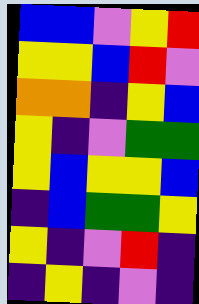[["blue", "blue", "violet", "yellow", "red"], ["yellow", "yellow", "blue", "red", "violet"], ["orange", "orange", "indigo", "yellow", "blue"], ["yellow", "indigo", "violet", "green", "green"], ["yellow", "blue", "yellow", "yellow", "blue"], ["indigo", "blue", "green", "green", "yellow"], ["yellow", "indigo", "violet", "red", "indigo"], ["indigo", "yellow", "indigo", "violet", "indigo"]]